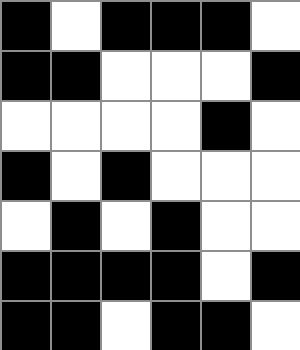[["black", "white", "black", "black", "black", "white"], ["black", "black", "white", "white", "white", "black"], ["white", "white", "white", "white", "black", "white"], ["black", "white", "black", "white", "white", "white"], ["white", "black", "white", "black", "white", "white"], ["black", "black", "black", "black", "white", "black"], ["black", "black", "white", "black", "black", "white"]]